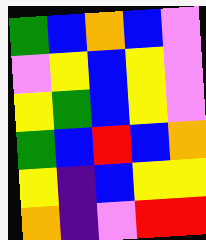[["green", "blue", "orange", "blue", "violet"], ["violet", "yellow", "blue", "yellow", "violet"], ["yellow", "green", "blue", "yellow", "violet"], ["green", "blue", "red", "blue", "orange"], ["yellow", "indigo", "blue", "yellow", "yellow"], ["orange", "indigo", "violet", "red", "red"]]